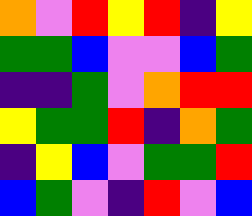[["orange", "violet", "red", "yellow", "red", "indigo", "yellow"], ["green", "green", "blue", "violet", "violet", "blue", "green"], ["indigo", "indigo", "green", "violet", "orange", "red", "red"], ["yellow", "green", "green", "red", "indigo", "orange", "green"], ["indigo", "yellow", "blue", "violet", "green", "green", "red"], ["blue", "green", "violet", "indigo", "red", "violet", "blue"]]